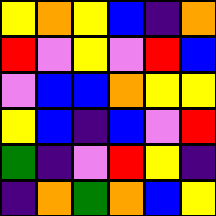[["yellow", "orange", "yellow", "blue", "indigo", "orange"], ["red", "violet", "yellow", "violet", "red", "blue"], ["violet", "blue", "blue", "orange", "yellow", "yellow"], ["yellow", "blue", "indigo", "blue", "violet", "red"], ["green", "indigo", "violet", "red", "yellow", "indigo"], ["indigo", "orange", "green", "orange", "blue", "yellow"]]